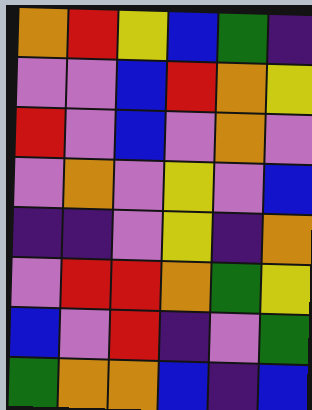[["orange", "red", "yellow", "blue", "green", "indigo"], ["violet", "violet", "blue", "red", "orange", "yellow"], ["red", "violet", "blue", "violet", "orange", "violet"], ["violet", "orange", "violet", "yellow", "violet", "blue"], ["indigo", "indigo", "violet", "yellow", "indigo", "orange"], ["violet", "red", "red", "orange", "green", "yellow"], ["blue", "violet", "red", "indigo", "violet", "green"], ["green", "orange", "orange", "blue", "indigo", "blue"]]